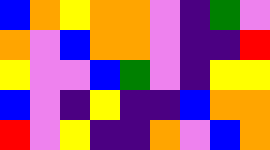[["blue", "orange", "yellow", "orange", "orange", "violet", "indigo", "green", "violet"], ["orange", "violet", "blue", "orange", "orange", "violet", "indigo", "indigo", "red"], ["yellow", "violet", "violet", "blue", "green", "violet", "indigo", "yellow", "yellow"], ["blue", "violet", "indigo", "yellow", "indigo", "indigo", "blue", "orange", "orange"], ["red", "violet", "yellow", "indigo", "indigo", "orange", "violet", "blue", "orange"]]